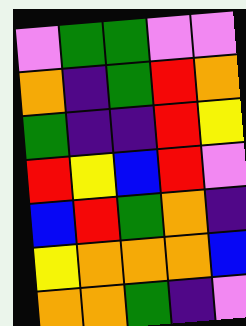[["violet", "green", "green", "violet", "violet"], ["orange", "indigo", "green", "red", "orange"], ["green", "indigo", "indigo", "red", "yellow"], ["red", "yellow", "blue", "red", "violet"], ["blue", "red", "green", "orange", "indigo"], ["yellow", "orange", "orange", "orange", "blue"], ["orange", "orange", "green", "indigo", "violet"]]